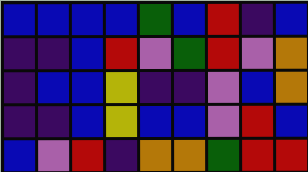[["blue", "blue", "blue", "blue", "green", "blue", "red", "indigo", "blue"], ["indigo", "indigo", "blue", "red", "violet", "green", "red", "violet", "orange"], ["indigo", "blue", "blue", "yellow", "indigo", "indigo", "violet", "blue", "orange"], ["indigo", "indigo", "blue", "yellow", "blue", "blue", "violet", "red", "blue"], ["blue", "violet", "red", "indigo", "orange", "orange", "green", "red", "red"]]